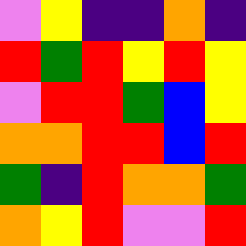[["violet", "yellow", "indigo", "indigo", "orange", "indigo"], ["red", "green", "red", "yellow", "red", "yellow"], ["violet", "red", "red", "green", "blue", "yellow"], ["orange", "orange", "red", "red", "blue", "red"], ["green", "indigo", "red", "orange", "orange", "green"], ["orange", "yellow", "red", "violet", "violet", "red"]]